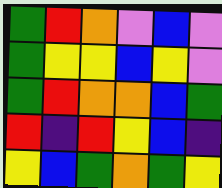[["green", "red", "orange", "violet", "blue", "violet"], ["green", "yellow", "yellow", "blue", "yellow", "violet"], ["green", "red", "orange", "orange", "blue", "green"], ["red", "indigo", "red", "yellow", "blue", "indigo"], ["yellow", "blue", "green", "orange", "green", "yellow"]]